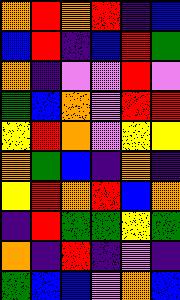[["orange", "red", "orange", "red", "indigo", "blue"], ["blue", "red", "indigo", "blue", "red", "green"], ["orange", "indigo", "violet", "violet", "red", "violet"], ["green", "blue", "orange", "violet", "red", "red"], ["yellow", "red", "orange", "violet", "yellow", "yellow"], ["orange", "green", "blue", "indigo", "orange", "indigo"], ["yellow", "red", "orange", "red", "blue", "orange"], ["indigo", "red", "green", "green", "yellow", "green"], ["orange", "indigo", "red", "indigo", "violet", "indigo"], ["green", "blue", "blue", "violet", "orange", "blue"]]